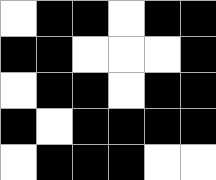[["white", "black", "black", "white", "black", "black"], ["black", "black", "white", "white", "white", "black"], ["white", "black", "black", "white", "black", "black"], ["black", "white", "black", "black", "black", "black"], ["white", "black", "black", "black", "white", "white"]]